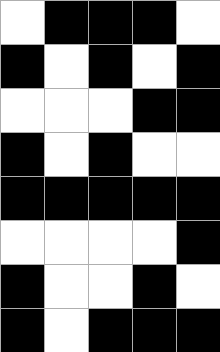[["white", "black", "black", "black", "white"], ["black", "white", "black", "white", "black"], ["white", "white", "white", "black", "black"], ["black", "white", "black", "white", "white"], ["black", "black", "black", "black", "black"], ["white", "white", "white", "white", "black"], ["black", "white", "white", "black", "white"], ["black", "white", "black", "black", "black"]]